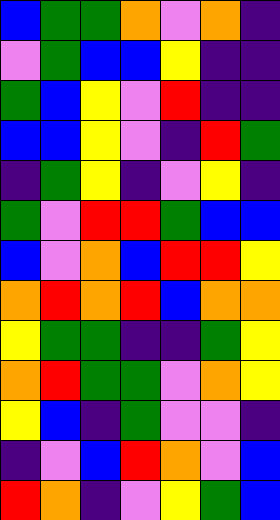[["blue", "green", "green", "orange", "violet", "orange", "indigo"], ["violet", "green", "blue", "blue", "yellow", "indigo", "indigo"], ["green", "blue", "yellow", "violet", "red", "indigo", "indigo"], ["blue", "blue", "yellow", "violet", "indigo", "red", "green"], ["indigo", "green", "yellow", "indigo", "violet", "yellow", "indigo"], ["green", "violet", "red", "red", "green", "blue", "blue"], ["blue", "violet", "orange", "blue", "red", "red", "yellow"], ["orange", "red", "orange", "red", "blue", "orange", "orange"], ["yellow", "green", "green", "indigo", "indigo", "green", "yellow"], ["orange", "red", "green", "green", "violet", "orange", "yellow"], ["yellow", "blue", "indigo", "green", "violet", "violet", "indigo"], ["indigo", "violet", "blue", "red", "orange", "violet", "blue"], ["red", "orange", "indigo", "violet", "yellow", "green", "blue"]]